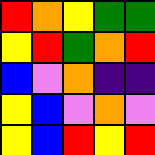[["red", "orange", "yellow", "green", "green"], ["yellow", "red", "green", "orange", "red"], ["blue", "violet", "orange", "indigo", "indigo"], ["yellow", "blue", "violet", "orange", "violet"], ["yellow", "blue", "red", "yellow", "red"]]